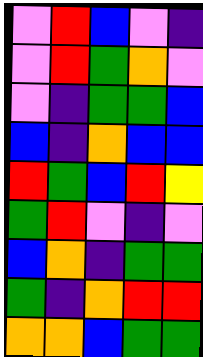[["violet", "red", "blue", "violet", "indigo"], ["violet", "red", "green", "orange", "violet"], ["violet", "indigo", "green", "green", "blue"], ["blue", "indigo", "orange", "blue", "blue"], ["red", "green", "blue", "red", "yellow"], ["green", "red", "violet", "indigo", "violet"], ["blue", "orange", "indigo", "green", "green"], ["green", "indigo", "orange", "red", "red"], ["orange", "orange", "blue", "green", "green"]]